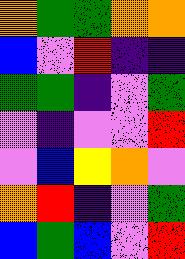[["orange", "green", "green", "orange", "orange"], ["blue", "violet", "red", "indigo", "indigo"], ["green", "green", "indigo", "violet", "green"], ["violet", "indigo", "violet", "violet", "red"], ["violet", "blue", "yellow", "orange", "violet"], ["orange", "red", "indigo", "violet", "green"], ["blue", "green", "blue", "violet", "red"]]